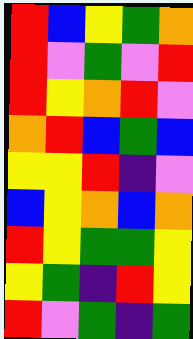[["red", "blue", "yellow", "green", "orange"], ["red", "violet", "green", "violet", "red"], ["red", "yellow", "orange", "red", "violet"], ["orange", "red", "blue", "green", "blue"], ["yellow", "yellow", "red", "indigo", "violet"], ["blue", "yellow", "orange", "blue", "orange"], ["red", "yellow", "green", "green", "yellow"], ["yellow", "green", "indigo", "red", "yellow"], ["red", "violet", "green", "indigo", "green"]]